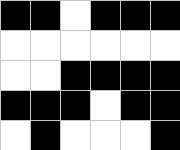[["black", "black", "white", "black", "black", "black"], ["white", "white", "white", "white", "white", "white"], ["white", "white", "black", "black", "black", "black"], ["black", "black", "black", "white", "black", "black"], ["white", "black", "white", "white", "white", "black"]]